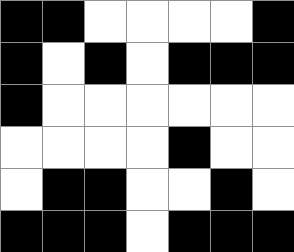[["black", "black", "white", "white", "white", "white", "black"], ["black", "white", "black", "white", "black", "black", "black"], ["black", "white", "white", "white", "white", "white", "white"], ["white", "white", "white", "white", "black", "white", "white"], ["white", "black", "black", "white", "white", "black", "white"], ["black", "black", "black", "white", "black", "black", "black"]]